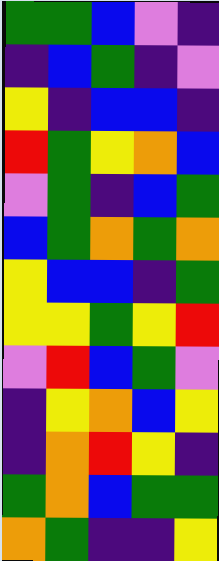[["green", "green", "blue", "violet", "indigo"], ["indigo", "blue", "green", "indigo", "violet"], ["yellow", "indigo", "blue", "blue", "indigo"], ["red", "green", "yellow", "orange", "blue"], ["violet", "green", "indigo", "blue", "green"], ["blue", "green", "orange", "green", "orange"], ["yellow", "blue", "blue", "indigo", "green"], ["yellow", "yellow", "green", "yellow", "red"], ["violet", "red", "blue", "green", "violet"], ["indigo", "yellow", "orange", "blue", "yellow"], ["indigo", "orange", "red", "yellow", "indigo"], ["green", "orange", "blue", "green", "green"], ["orange", "green", "indigo", "indigo", "yellow"]]